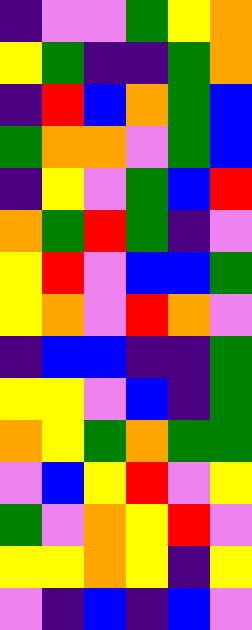[["indigo", "violet", "violet", "green", "yellow", "orange"], ["yellow", "green", "indigo", "indigo", "green", "orange"], ["indigo", "red", "blue", "orange", "green", "blue"], ["green", "orange", "orange", "violet", "green", "blue"], ["indigo", "yellow", "violet", "green", "blue", "red"], ["orange", "green", "red", "green", "indigo", "violet"], ["yellow", "red", "violet", "blue", "blue", "green"], ["yellow", "orange", "violet", "red", "orange", "violet"], ["indigo", "blue", "blue", "indigo", "indigo", "green"], ["yellow", "yellow", "violet", "blue", "indigo", "green"], ["orange", "yellow", "green", "orange", "green", "green"], ["violet", "blue", "yellow", "red", "violet", "yellow"], ["green", "violet", "orange", "yellow", "red", "violet"], ["yellow", "yellow", "orange", "yellow", "indigo", "yellow"], ["violet", "indigo", "blue", "indigo", "blue", "violet"]]